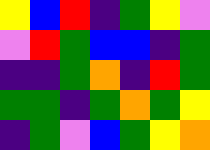[["yellow", "blue", "red", "indigo", "green", "yellow", "violet"], ["violet", "red", "green", "blue", "blue", "indigo", "green"], ["indigo", "indigo", "green", "orange", "indigo", "red", "green"], ["green", "green", "indigo", "green", "orange", "green", "yellow"], ["indigo", "green", "violet", "blue", "green", "yellow", "orange"]]